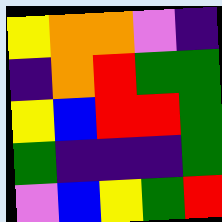[["yellow", "orange", "orange", "violet", "indigo"], ["indigo", "orange", "red", "green", "green"], ["yellow", "blue", "red", "red", "green"], ["green", "indigo", "indigo", "indigo", "green"], ["violet", "blue", "yellow", "green", "red"]]